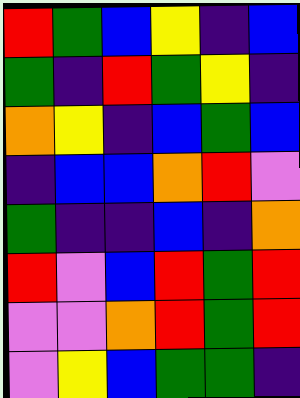[["red", "green", "blue", "yellow", "indigo", "blue"], ["green", "indigo", "red", "green", "yellow", "indigo"], ["orange", "yellow", "indigo", "blue", "green", "blue"], ["indigo", "blue", "blue", "orange", "red", "violet"], ["green", "indigo", "indigo", "blue", "indigo", "orange"], ["red", "violet", "blue", "red", "green", "red"], ["violet", "violet", "orange", "red", "green", "red"], ["violet", "yellow", "blue", "green", "green", "indigo"]]